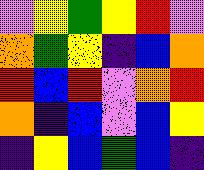[["violet", "yellow", "green", "yellow", "red", "violet"], ["orange", "green", "yellow", "indigo", "blue", "orange"], ["red", "blue", "red", "violet", "orange", "red"], ["orange", "indigo", "blue", "violet", "blue", "yellow"], ["indigo", "yellow", "blue", "green", "blue", "indigo"]]